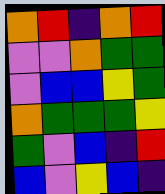[["orange", "red", "indigo", "orange", "red"], ["violet", "violet", "orange", "green", "green"], ["violet", "blue", "blue", "yellow", "green"], ["orange", "green", "green", "green", "yellow"], ["green", "violet", "blue", "indigo", "red"], ["blue", "violet", "yellow", "blue", "indigo"]]